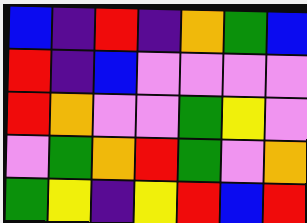[["blue", "indigo", "red", "indigo", "orange", "green", "blue"], ["red", "indigo", "blue", "violet", "violet", "violet", "violet"], ["red", "orange", "violet", "violet", "green", "yellow", "violet"], ["violet", "green", "orange", "red", "green", "violet", "orange"], ["green", "yellow", "indigo", "yellow", "red", "blue", "red"]]